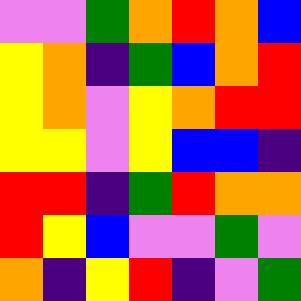[["violet", "violet", "green", "orange", "red", "orange", "blue"], ["yellow", "orange", "indigo", "green", "blue", "orange", "red"], ["yellow", "orange", "violet", "yellow", "orange", "red", "red"], ["yellow", "yellow", "violet", "yellow", "blue", "blue", "indigo"], ["red", "red", "indigo", "green", "red", "orange", "orange"], ["red", "yellow", "blue", "violet", "violet", "green", "violet"], ["orange", "indigo", "yellow", "red", "indigo", "violet", "green"]]